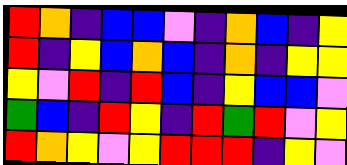[["red", "orange", "indigo", "blue", "blue", "violet", "indigo", "orange", "blue", "indigo", "yellow"], ["red", "indigo", "yellow", "blue", "orange", "blue", "indigo", "orange", "indigo", "yellow", "yellow"], ["yellow", "violet", "red", "indigo", "red", "blue", "indigo", "yellow", "blue", "blue", "violet"], ["green", "blue", "indigo", "red", "yellow", "indigo", "red", "green", "red", "violet", "yellow"], ["red", "orange", "yellow", "violet", "yellow", "red", "red", "red", "indigo", "yellow", "violet"]]